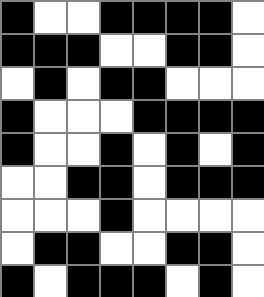[["black", "white", "white", "black", "black", "black", "black", "white"], ["black", "black", "black", "white", "white", "black", "black", "white"], ["white", "black", "white", "black", "black", "white", "white", "white"], ["black", "white", "white", "white", "black", "black", "black", "black"], ["black", "white", "white", "black", "white", "black", "white", "black"], ["white", "white", "black", "black", "white", "black", "black", "black"], ["white", "white", "white", "black", "white", "white", "white", "white"], ["white", "black", "black", "white", "white", "black", "black", "white"], ["black", "white", "black", "black", "black", "white", "black", "white"]]